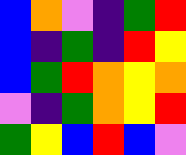[["blue", "orange", "violet", "indigo", "green", "red"], ["blue", "indigo", "green", "indigo", "red", "yellow"], ["blue", "green", "red", "orange", "yellow", "orange"], ["violet", "indigo", "green", "orange", "yellow", "red"], ["green", "yellow", "blue", "red", "blue", "violet"]]